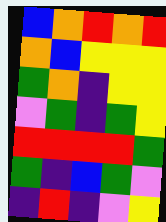[["blue", "orange", "red", "orange", "red"], ["orange", "blue", "yellow", "yellow", "yellow"], ["green", "orange", "indigo", "yellow", "yellow"], ["violet", "green", "indigo", "green", "yellow"], ["red", "red", "red", "red", "green"], ["green", "indigo", "blue", "green", "violet"], ["indigo", "red", "indigo", "violet", "yellow"]]